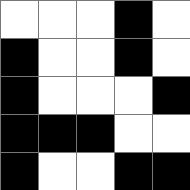[["white", "white", "white", "black", "white"], ["black", "white", "white", "black", "white"], ["black", "white", "white", "white", "black"], ["black", "black", "black", "white", "white"], ["black", "white", "white", "black", "black"]]